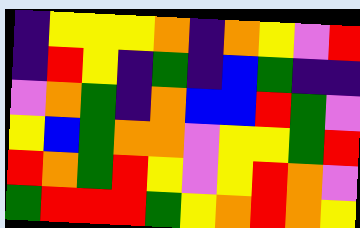[["indigo", "yellow", "yellow", "yellow", "orange", "indigo", "orange", "yellow", "violet", "red"], ["indigo", "red", "yellow", "indigo", "green", "indigo", "blue", "green", "indigo", "indigo"], ["violet", "orange", "green", "indigo", "orange", "blue", "blue", "red", "green", "violet"], ["yellow", "blue", "green", "orange", "orange", "violet", "yellow", "yellow", "green", "red"], ["red", "orange", "green", "red", "yellow", "violet", "yellow", "red", "orange", "violet"], ["green", "red", "red", "red", "green", "yellow", "orange", "red", "orange", "yellow"]]